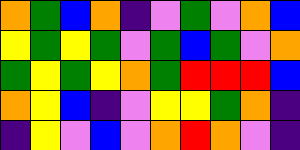[["orange", "green", "blue", "orange", "indigo", "violet", "green", "violet", "orange", "blue"], ["yellow", "green", "yellow", "green", "violet", "green", "blue", "green", "violet", "orange"], ["green", "yellow", "green", "yellow", "orange", "green", "red", "red", "red", "blue"], ["orange", "yellow", "blue", "indigo", "violet", "yellow", "yellow", "green", "orange", "indigo"], ["indigo", "yellow", "violet", "blue", "violet", "orange", "red", "orange", "violet", "indigo"]]